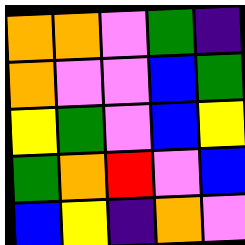[["orange", "orange", "violet", "green", "indigo"], ["orange", "violet", "violet", "blue", "green"], ["yellow", "green", "violet", "blue", "yellow"], ["green", "orange", "red", "violet", "blue"], ["blue", "yellow", "indigo", "orange", "violet"]]